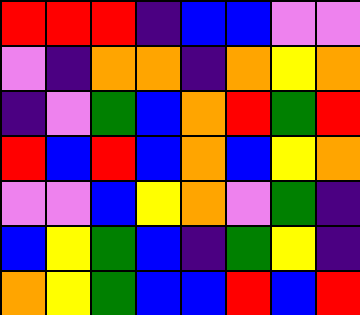[["red", "red", "red", "indigo", "blue", "blue", "violet", "violet"], ["violet", "indigo", "orange", "orange", "indigo", "orange", "yellow", "orange"], ["indigo", "violet", "green", "blue", "orange", "red", "green", "red"], ["red", "blue", "red", "blue", "orange", "blue", "yellow", "orange"], ["violet", "violet", "blue", "yellow", "orange", "violet", "green", "indigo"], ["blue", "yellow", "green", "blue", "indigo", "green", "yellow", "indigo"], ["orange", "yellow", "green", "blue", "blue", "red", "blue", "red"]]